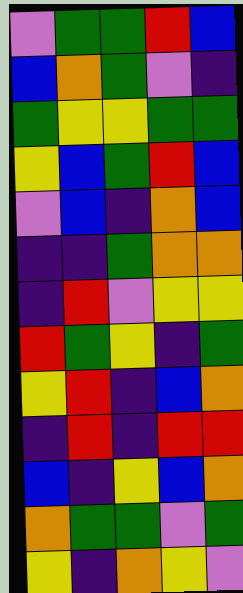[["violet", "green", "green", "red", "blue"], ["blue", "orange", "green", "violet", "indigo"], ["green", "yellow", "yellow", "green", "green"], ["yellow", "blue", "green", "red", "blue"], ["violet", "blue", "indigo", "orange", "blue"], ["indigo", "indigo", "green", "orange", "orange"], ["indigo", "red", "violet", "yellow", "yellow"], ["red", "green", "yellow", "indigo", "green"], ["yellow", "red", "indigo", "blue", "orange"], ["indigo", "red", "indigo", "red", "red"], ["blue", "indigo", "yellow", "blue", "orange"], ["orange", "green", "green", "violet", "green"], ["yellow", "indigo", "orange", "yellow", "violet"]]